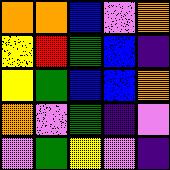[["orange", "orange", "blue", "violet", "orange"], ["yellow", "red", "green", "blue", "indigo"], ["yellow", "green", "blue", "blue", "orange"], ["orange", "violet", "green", "indigo", "violet"], ["violet", "green", "yellow", "violet", "indigo"]]